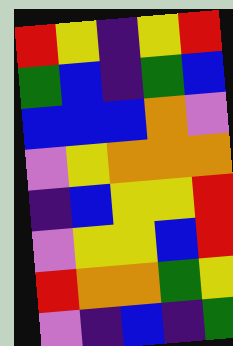[["red", "yellow", "indigo", "yellow", "red"], ["green", "blue", "indigo", "green", "blue"], ["blue", "blue", "blue", "orange", "violet"], ["violet", "yellow", "orange", "orange", "orange"], ["indigo", "blue", "yellow", "yellow", "red"], ["violet", "yellow", "yellow", "blue", "red"], ["red", "orange", "orange", "green", "yellow"], ["violet", "indigo", "blue", "indigo", "green"]]